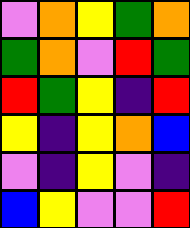[["violet", "orange", "yellow", "green", "orange"], ["green", "orange", "violet", "red", "green"], ["red", "green", "yellow", "indigo", "red"], ["yellow", "indigo", "yellow", "orange", "blue"], ["violet", "indigo", "yellow", "violet", "indigo"], ["blue", "yellow", "violet", "violet", "red"]]